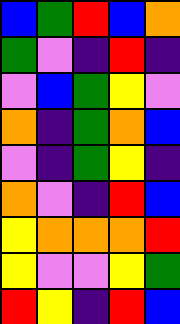[["blue", "green", "red", "blue", "orange"], ["green", "violet", "indigo", "red", "indigo"], ["violet", "blue", "green", "yellow", "violet"], ["orange", "indigo", "green", "orange", "blue"], ["violet", "indigo", "green", "yellow", "indigo"], ["orange", "violet", "indigo", "red", "blue"], ["yellow", "orange", "orange", "orange", "red"], ["yellow", "violet", "violet", "yellow", "green"], ["red", "yellow", "indigo", "red", "blue"]]